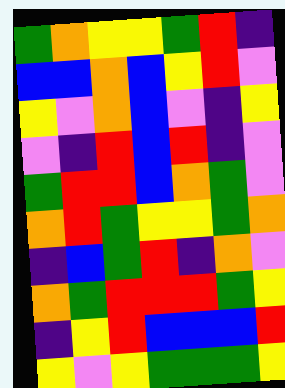[["green", "orange", "yellow", "yellow", "green", "red", "indigo"], ["blue", "blue", "orange", "blue", "yellow", "red", "violet"], ["yellow", "violet", "orange", "blue", "violet", "indigo", "yellow"], ["violet", "indigo", "red", "blue", "red", "indigo", "violet"], ["green", "red", "red", "blue", "orange", "green", "violet"], ["orange", "red", "green", "yellow", "yellow", "green", "orange"], ["indigo", "blue", "green", "red", "indigo", "orange", "violet"], ["orange", "green", "red", "red", "red", "green", "yellow"], ["indigo", "yellow", "red", "blue", "blue", "blue", "red"], ["yellow", "violet", "yellow", "green", "green", "green", "yellow"]]